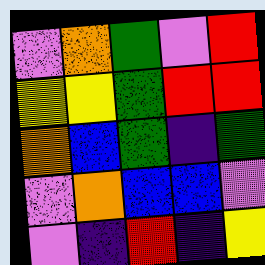[["violet", "orange", "green", "violet", "red"], ["yellow", "yellow", "green", "red", "red"], ["orange", "blue", "green", "indigo", "green"], ["violet", "orange", "blue", "blue", "violet"], ["violet", "indigo", "red", "indigo", "yellow"]]